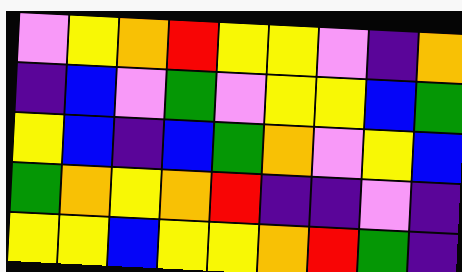[["violet", "yellow", "orange", "red", "yellow", "yellow", "violet", "indigo", "orange"], ["indigo", "blue", "violet", "green", "violet", "yellow", "yellow", "blue", "green"], ["yellow", "blue", "indigo", "blue", "green", "orange", "violet", "yellow", "blue"], ["green", "orange", "yellow", "orange", "red", "indigo", "indigo", "violet", "indigo"], ["yellow", "yellow", "blue", "yellow", "yellow", "orange", "red", "green", "indigo"]]